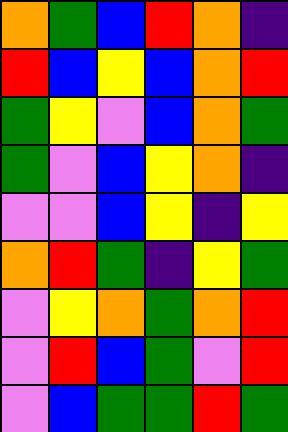[["orange", "green", "blue", "red", "orange", "indigo"], ["red", "blue", "yellow", "blue", "orange", "red"], ["green", "yellow", "violet", "blue", "orange", "green"], ["green", "violet", "blue", "yellow", "orange", "indigo"], ["violet", "violet", "blue", "yellow", "indigo", "yellow"], ["orange", "red", "green", "indigo", "yellow", "green"], ["violet", "yellow", "orange", "green", "orange", "red"], ["violet", "red", "blue", "green", "violet", "red"], ["violet", "blue", "green", "green", "red", "green"]]